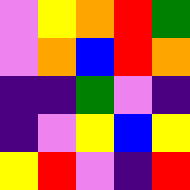[["violet", "yellow", "orange", "red", "green"], ["violet", "orange", "blue", "red", "orange"], ["indigo", "indigo", "green", "violet", "indigo"], ["indigo", "violet", "yellow", "blue", "yellow"], ["yellow", "red", "violet", "indigo", "red"]]